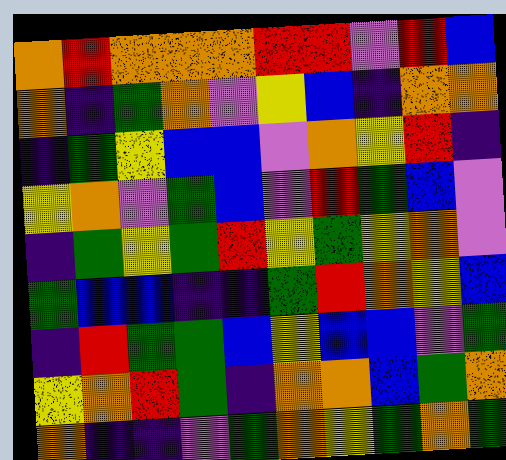[["orange", "red", "orange", "orange", "orange", "red", "red", "violet", "red", "blue"], ["orange", "indigo", "green", "orange", "violet", "yellow", "blue", "indigo", "orange", "orange"], ["indigo", "green", "yellow", "blue", "blue", "violet", "orange", "yellow", "red", "indigo"], ["yellow", "orange", "violet", "green", "blue", "violet", "red", "green", "blue", "violet"], ["indigo", "green", "yellow", "green", "red", "yellow", "green", "yellow", "orange", "violet"], ["green", "blue", "blue", "indigo", "indigo", "green", "red", "orange", "yellow", "blue"], ["indigo", "red", "green", "green", "blue", "yellow", "blue", "blue", "violet", "green"], ["yellow", "orange", "red", "green", "indigo", "orange", "orange", "blue", "green", "orange"], ["orange", "indigo", "indigo", "violet", "green", "orange", "yellow", "green", "orange", "green"]]